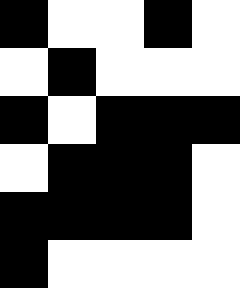[["black", "white", "white", "black", "white"], ["white", "black", "white", "white", "white"], ["black", "white", "black", "black", "black"], ["white", "black", "black", "black", "white"], ["black", "black", "black", "black", "white"], ["black", "white", "white", "white", "white"]]